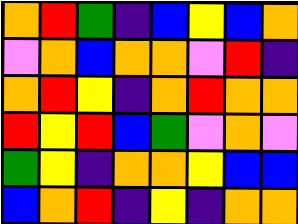[["orange", "red", "green", "indigo", "blue", "yellow", "blue", "orange"], ["violet", "orange", "blue", "orange", "orange", "violet", "red", "indigo"], ["orange", "red", "yellow", "indigo", "orange", "red", "orange", "orange"], ["red", "yellow", "red", "blue", "green", "violet", "orange", "violet"], ["green", "yellow", "indigo", "orange", "orange", "yellow", "blue", "blue"], ["blue", "orange", "red", "indigo", "yellow", "indigo", "orange", "orange"]]